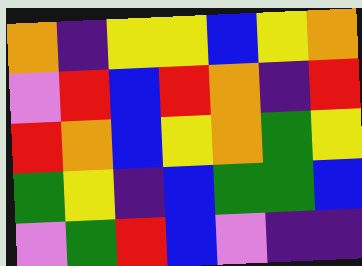[["orange", "indigo", "yellow", "yellow", "blue", "yellow", "orange"], ["violet", "red", "blue", "red", "orange", "indigo", "red"], ["red", "orange", "blue", "yellow", "orange", "green", "yellow"], ["green", "yellow", "indigo", "blue", "green", "green", "blue"], ["violet", "green", "red", "blue", "violet", "indigo", "indigo"]]